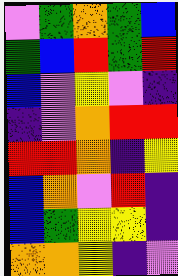[["violet", "green", "orange", "green", "blue"], ["green", "blue", "red", "green", "red"], ["blue", "violet", "yellow", "violet", "indigo"], ["indigo", "violet", "orange", "red", "red"], ["red", "red", "orange", "indigo", "yellow"], ["blue", "orange", "violet", "red", "indigo"], ["blue", "green", "yellow", "yellow", "indigo"], ["orange", "orange", "yellow", "indigo", "violet"]]